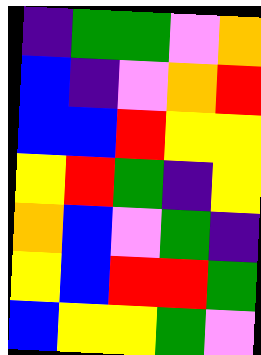[["indigo", "green", "green", "violet", "orange"], ["blue", "indigo", "violet", "orange", "red"], ["blue", "blue", "red", "yellow", "yellow"], ["yellow", "red", "green", "indigo", "yellow"], ["orange", "blue", "violet", "green", "indigo"], ["yellow", "blue", "red", "red", "green"], ["blue", "yellow", "yellow", "green", "violet"]]